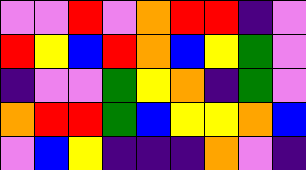[["violet", "violet", "red", "violet", "orange", "red", "red", "indigo", "violet"], ["red", "yellow", "blue", "red", "orange", "blue", "yellow", "green", "violet"], ["indigo", "violet", "violet", "green", "yellow", "orange", "indigo", "green", "violet"], ["orange", "red", "red", "green", "blue", "yellow", "yellow", "orange", "blue"], ["violet", "blue", "yellow", "indigo", "indigo", "indigo", "orange", "violet", "indigo"]]